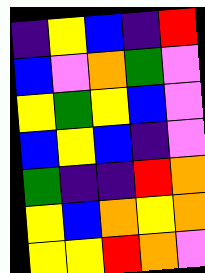[["indigo", "yellow", "blue", "indigo", "red"], ["blue", "violet", "orange", "green", "violet"], ["yellow", "green", "yellow", "blue", "violet"], ["blue", "yellow", "blue", "indigo", "violet"], ["green", "indigo", "indigo", "red", "orange"], ["yellow", "blue", "orange", "yellow", "orange"], ["yellow", "yellow", "red", "orange", "violet"]]